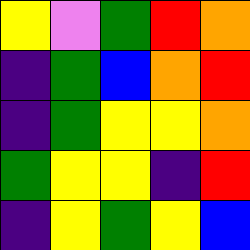[["yellow", "violet", "green", "red", "orange"], ["indigo", "green", "blue", "orange", "red"], ["indigo", "green", "yellow", "yellow", "orange"], ["green", "yellow", "yellow", "indigo", "red"], ["indigo", "yellow", "green", "yellow", "blue"]]